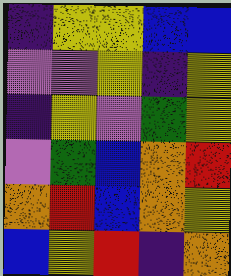[["indigo", "yellow", "yellow", "blue", "blue"], ["violet", "violet", "yellow", "indigo", "yellow"], ["indigo", "yellow", "violet", "green", "yellow"], ["violet", "green", "blue", "orange", "red"], ["orange", "red", "blue", "orange", "yellow"], ["blue", "yellow", "red", "indigo", "orange"]]